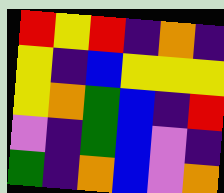[["red", "yellow", "red", "indigo", "orange", "indigo"], ["yellow", "indigo", "blue", "yellow", "yellow", "yellow"], ["yellow", "orange", "green", "blue", "indigo", "red"], ["violet", "indigo", "green", "blue", "violet", "indigo"], ["green", "indigo", "orange", "blue", "violet", "orange"]]